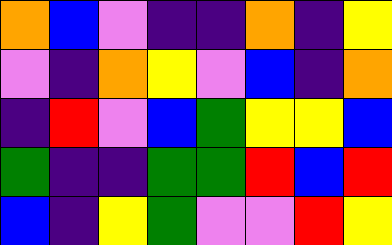[["orange", "blue", "violet", "indigo", "indigo", "orange", "indigo", "yellow"], ["violet", "indigo", "orange", "yellow", "violet", "blue", "indigo", "orange"], ["indigo", "red", "violet", "blue", "green", "yellow", "yellow", "blue"], ["green", "indigo", "indigo", "green", "green", "red", "blue", "red"], ["blue", "indigo", "yellow", "green", "violet", "violet", "red", "yellow"]]